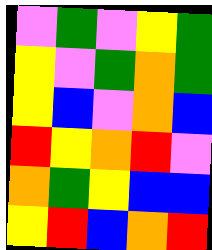[["violet", "green", "violet", "yellow", "green"], ["yellow", "violet", "green", "orange", "green"], ["yellow", "blue", "violet", "orange", "blue"], ["red", "yellow", "orange", "red", "violet"], ["orange", "green", "yellow", "blue", "blue"], ["yellow", "red", "blue", "orange", "red"]]